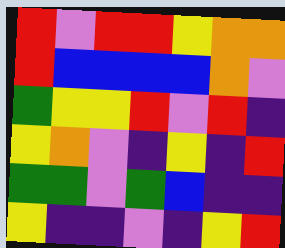[["red", "violet", "red", "red", "yellow", "orange", "orange"], ["red", "blue", "blue", "blue", "blue", "orange", "violet"], ["green", "yellow", "yellow", "red", "violet", "red", "indigo"], ["yellow", "orange", "violet", "indigo", "yellow", "indigo", "red"], ["green", "green", "violet", "green", "blue", "indigo", "indigo"], ["yellow", "indigo", "indigo", "violet", "indigo", "yellow", "red"]]